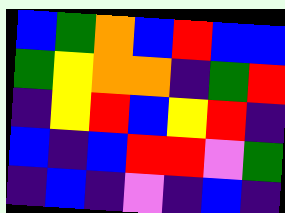[["blue", "green", "orange", "blue", "red", "blue", "blue"], ["green", "yellow", "orange", "orange", "indigo", "green", "red"], ["indigo", "yellow", "red", "blue", "yellow", "red", "indigo"], ["blue", "indigo", "blue", "red", "red", "violet", "green"], ["indigo", "blue", "indigo", "violet", "indigo", "blue", "indigo"]]